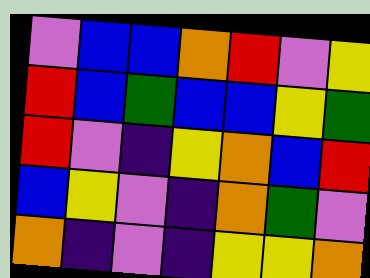[["violet", "blue", "blue", "orange", "red", "violet", "yellow"], ["red", "blue", "green", "blue", "blue", "yellow", "green"], ["red", "violet", "indigo", "yellow", "orange", "blue", "red"], ["blue", "yellow", "violet", "indigo", "orange", "green", "violet"], ["orange", "indigo", "violet", "indigo", "yellow", "yellow", "orange"]]